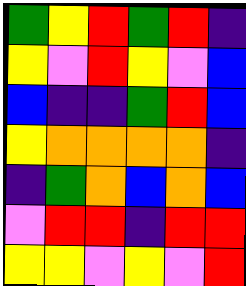[["green", "yellow", "red", "green", "red", "indigo"], ["yellow", "violet", "red", "yellow", "violet", "blue"], ["blue", "indigo", "indigo", "green", "red", "blue"], ["yellow", "orange", "orange", "orange", "orange", "indigo"], ["indigo", "green", "orange", "blue", "orange", "blue"], ["violet", "red", "red", "indigo", "red", "red"], ["yellow", "yellow", "violet", "yellow", "violet", "red"]]